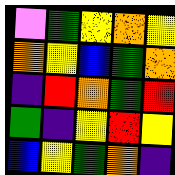[["violet", "green", "yellow", "orange", "yellow"], ["orange", "yellow", "blue", "green", "orange"], ["indigo", "red", "orange", "green", "red"], ["green", "indigo", "yellow", "red", "yellow"], ["blue", "yellow", "green", "orange", "indigo"]]